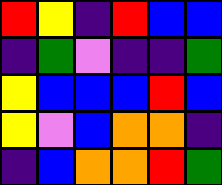[["red", "yellow", "indigo", "red", "blue", "blue"], ["indigo", "green", "violet", "indigo", "indigo", "green"], ["yellow", "blue", "blue", "blue", "red", "blue"], ["yellow", "violet", "blue", "orange", "orange", "indigo"], ["indigo", "blue", "orange", "orange", "red", "green"]]